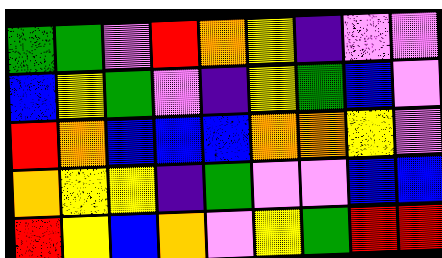[["green", "green", "violet", "red", "orange", "yellow", "indigo", "violet", "violet"], ["blue", "yellow", "green", "violet", "indigo", "yellow", "green", "blue", "violet"], ["red", "orange", "blue", "blue", "blue", "orange", "orange", "yellow", "violet"], ["orange", "yellow", "yellow", "indigo", "green", "violet", "violet", "blue", "blue"], ["red", "yellow", "blue", "orange", "violet", "yellow", "green", "red", "red"]]